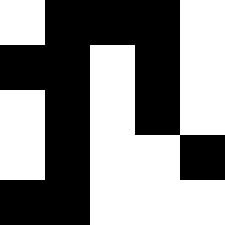[["white", "black", "black", "black", "white"], ["black", "black", "white", "black", "white"], ["white", "black", "white", "black", "white"], ["white", "black", "white", "white", "black"], ["black", "black", "white", "white", "white"]]